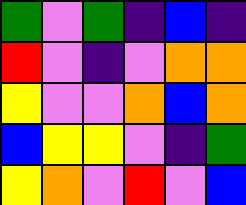[["green", "violet", "green", "indigo", "blue", "indigo"], ["red", "violet", "indigo", "violet", "orange", "orange"], ["yellow", "violet", "violet", "orange", "blue", "orange"], ["blue", "yellow", "yellow", "violet", "indigo", "green"], ["yellow", "orange", "violet", "red", "violet", "blue"]]